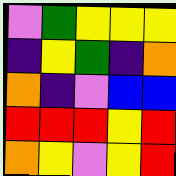[["violet", "green", "yellow", "yellow", "yellow"], ["indigo", "yellow", "green", "indigo", "orange"], ["orange", "indigo", "violet", "blue", "blue"], ["red", "red", "red", "yellow", "red"], ["orange", "yellow", "violet", "yellow", "red"]]